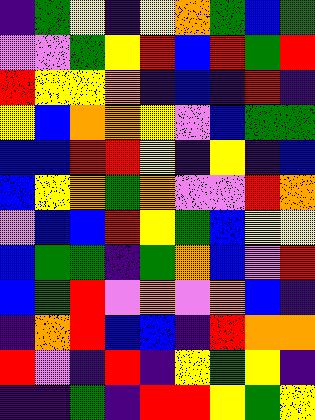[["indigo", "green", "yellow", "indigo", "yellow", "orange", "green", "blue", "green"], ["violet", "violet", "green", "yellow", "red", "blue", "red", "green", "red"], ["red", "yellow", "yellow", "orange", "indigo", "blue", "indigo", "red", "indigo"], ["yellow", "blue", "orange", "orange", "yellow", "violet", "blue", "green", "green"], ["blue", "blue", "red", "red", "yellow", "indigo", "yellow", "indigo", "blue"], ["blue", "yellow", "orange", "green", "orange", "violet", "violet", "red", "orange"], ["violet", "blue", "blue", "red", "yellow", "green", "blue", "yellow", "yellow"], ["blue", "green", "green", "indigo", "green", "orange", "blue", "violet", "red"], ["blue", "green", "red", "violet", "orange", "violet", "orange", "blue", "indigo"], ["indigo", "orange", "red", "blue", "blue", "indigo", "red", "orange", "orange"], ["red", "violet", "indigo", "red", "indigo", "yellow", "green", "yellow", "indigo"], ["indigo", "indigo", "green", "indigo", "red", "red", "yellow", "green", "yellow"]]